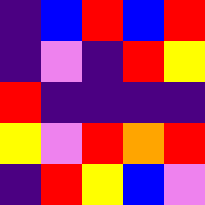[["indigo", "blue", "red", "blue", "red"], ["indigo", "violet", "indigo", "red", "yellow"], ["red", "indigo", "indigo", "indigo", "indigo"], ["yellow", "violet", "red", "orange", "red"], ["indigo", "red", "yellow", "blue", "violet"]]